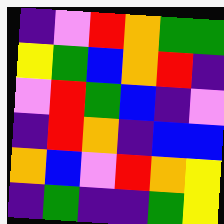[["indigo", "violet", "red", "orange", "green", "green"], ["yellow", "green", "blue", "orange", "red", "indigo"], ["violet", "red", "green", "blue", "indigo", "violet"], ["indigo", "red", "orange", "indigo", "blue", "blue"], ["orange", "blue", "violet", "red", "orange", "yellow"], ["indigo", "green", "indigo", "indigo", "green", "yellow"]]